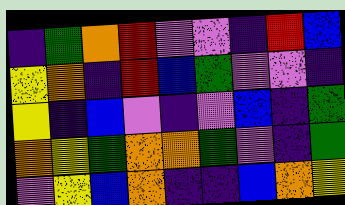[["indigo", "green", "orange", "red", "violet", "violet", "indigo", "red", "blue"], ["yellow", "orange", "indigo", "red", "blue", "green", "violet", "violet", "indigo"], ["yellow", "indigo", "blue", "violet", "indigo", "violet", "blue", "indigo", "green"], ["orange", "yellow", "green", "orange", "orange", "green", "violet", "indigo", "green"], ["violet", "yellow", "blue", "orange", "indigo", "indigo", "blue", "orange", "yellow"]]